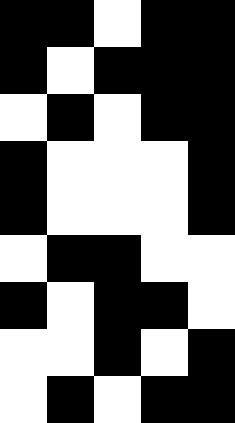[["black", "black", "white", "black", "black"], ["black", "white", "black", "black", "black"], ["white", "black", "white", "black", "black"], ["black", "white", "white", "white", "black"], ["black", "white", "white", "white", "black"], ["white", "black", "black", "white", "white"], ["black", "white", "black", "black", "white"], ["white", "white", "black", "white", "black"], ["white", "black", "white", "black", "black"]]